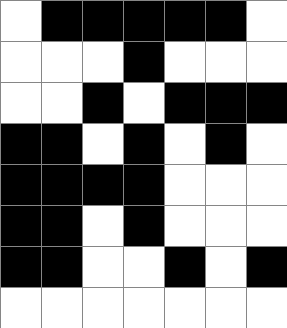[["white", "black", "black", "black", "black", "black", "white"], ["white", "white", "white", "black", "white", "white", "white"], ["white", "white", "black", "white", "black", "black", "black"], ["black", "black", "white", "black", "white", "black", "white"], ["black", "black", "black", "black", "white", "white", "white"], ["black", "black", "white", "black", "white", "white", "white"], ["black", "black", "white", "white", "black", "white", "black"], ["white", "white", "white", "white", "white", "white", "white"]]